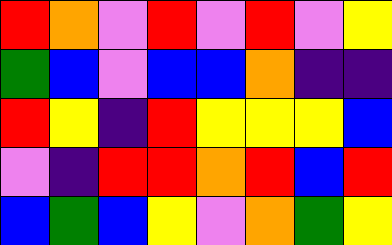[["red", "orange", "violet", "red", "violet", "red", "violet", "yellow"], ["green", "blue", "violet", "blue", "blue", "orange", "indigo", "indigo"], ["red", "yellow", "indigo", "red", "yellow", "yellow", "yellow", "blue"], ["violet", "indigo", "red", "red", "orange", "red", "blue", "red"], ["blue", "green", "blue", "yellow", "violet", "orange", "green", "yellow"]]